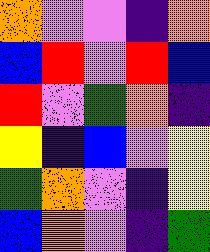[["orange", "violet", "violet", "indigo", "orange"], ["blue", "red", "violet", "red", "blue"], ["red", "violet", "green", "orange", "indigo"], ["yellow", "indigo", "blue", "violet", "yellow"], ["green", "orange", "violet", "indigo", "yellow"], ["blue", "orange", "violet", "indigo", "green"]]